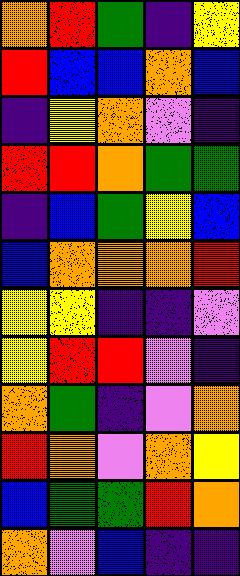[["orange", "red", "green", "indigo", "yellow"], ["red", "blue", "blue", "orange", "blue"], ["indigo", "yellow", "orange", "violet", "indigo"], ["red", "red", "orange", "green", "green"], ["indigo", "blue", "green", "yellow", "blue"], ["blue", "orange", "orange", "orange", "red"], ["yellow", "yellow", "indigo", "indigo", "violet"], ["yellow", "red", "red", "violet", "indigo"], ["orange", "green", "indigo", "violet", "orange"], ["red", "orange", "violet", "orange", "yellow"], ["blue", "green", "green", "red", "orange"], ["orange", "violet", "blue", "indigo", "indigo"]]